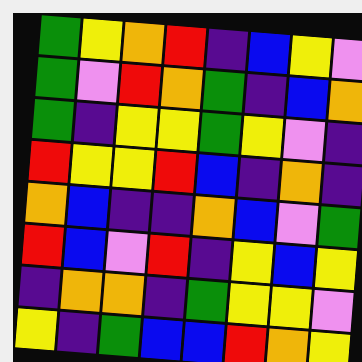[["green", "yellow", "orange", "red", "indigo", "blue", "yellow", "violet"], ["green", "violet", "red", "orange", "green", "indigo", "blue", "orange"], ["green", "indigo", "yellow", "yellow", "green", "yellow", "violet", "indigo"], ["red", "yellow", "yellow", "red", "blue", "indigo", "orange", "indigo"], ["orange", "blue", "indigo", "indigo", "orange", "blue", "violet", "green"], ["red", "blue", "violet", "red", "indigo", "yellow", "blue", "yellow"], ["indigo", "orange", "orange", "indigo", "green", "yellow", "yellow", "violet"], ["yellow", "indigo", "green", "blue", "blue", "red", "orange", "yellow"]]